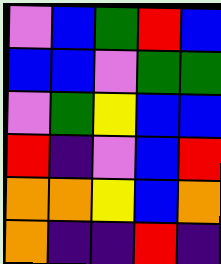[["violet", "blue", "green", "red", "blue"], ["blue", "blue", "violet", "green", "green"], ["violet", "green", "yellow", "blue", "blue"], ["red", "indigo", "violet", "blue", "red"], ["orange", "orange", "yellow", "blue", "orange"], ["orange", "indigo", "indigo", "red", "indigo"]]